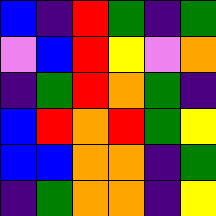[["blue", "indigo", "red", "green", "indigo", "green"], ["violet", "blue", "red", "yellow", "violet", "orange"], ["indigo", "green", "red", "orange", "green", "indigo"], ["blue", "red", "orange", "red", "green", "yellow"], ["blue", "blue", "orange", "orange", "indigo", "green"], ["indigo", "green", "orange", "orange", "indigo", "yellow"]]